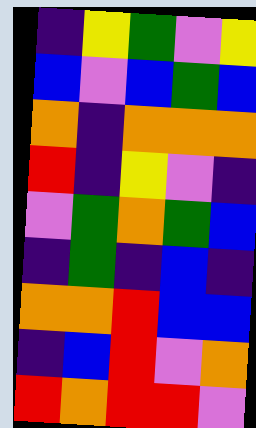[["indigo", "yellow", "green", "violet", "yellow"], ["blue", "violet", "blue", "green", "blue"], ["orange", "indigo", "orange", "orange", "orange"], ["red", "indigo", "yellow", "violet", "indigo"], ["violet", "green", "orange", "green", "blue"], ["indigo", "green", "indigo", "blue", "indigo"], ["orange", "orange", "red", "blue", "blue"], ["indigo", "blue", "red", "violet", "orange"], ["red", "orange", "red", "red", "violet"]]